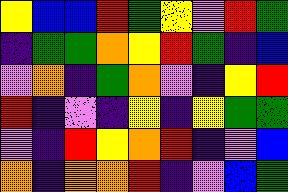[["yellow", "blue", "blue", "red", "green", "yellow", "violet", "red", "green"], ["indigo", "green", "green", "orange", "yellow", "red", "green", "indigo", "blue"], ["violet", "orange", "indigo", "green", "orange", "violet", "indigo", "yellow", "red"], ["red", "indigo", "violet", "indigo", "yellow", "indigo", "yellow", "green", "green"], ["violet", "indigo", "red", "yellow", "orange", "red", "indigo", "violet", "blue"], ["orange", "indigo", "orange", "orange", "red", "indigo", "violet", "blue", "green"]]